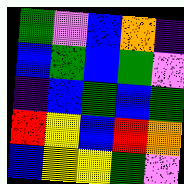[["green", "violet", "blue", "orange", "indigo"], ["blue", "green", "blue", "green", "violet"], ["indigo", "blue", "green", "blue", "green"], ["red", "yellow", "blue", "red", "orange"], ["blue", "yellow", "yellow", "green", "violet"]]